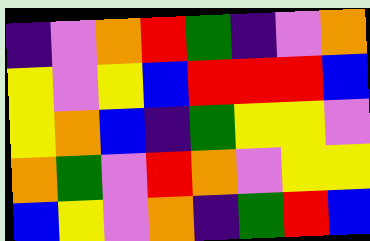[["indigo", "violet", "orange", "red", "green", "indigo", "violet", "orange"], ["yellow", "violet", "yellow", "blue", "red", "red", "red", "blue"], ["yellow", "orange", "blue", "indigo", "green", "yellow", "yellow", "violet"], ["orange", "green", "violet", "red", "orange", "violet", "yellow", "yellow"], ["blue", "yellow", "violet", "orange", "indigo", "green", "red", "blue"]]